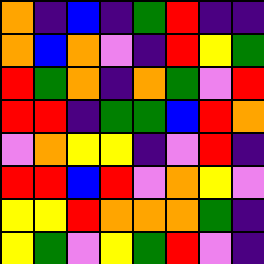[["orange", "indigo", "blue", "indigo", "green", "red", "indigo", "indigo"], ["orange", "blue", "orange", "violet", "indigo", "red", "yellow", "green"], ["red", "green", "orange", "indigo", "orange", "green", "violet", "red"], ["red", "red", "indigo", "green", "green", "blue", "red", "orange"], ["violet", "orange", "yellow", "yellow", "indigo", "violet", "red", "indigo"], ["red", "red", "blue", "red", "violet", "orange", "yellow", "violet"], ["yellow", "yellow", "red", "orange", "orange", "orange", "green", "indigo"], ["yellow", "green", "violet", "yellow", "green", "red", "violet", "indigo"]]